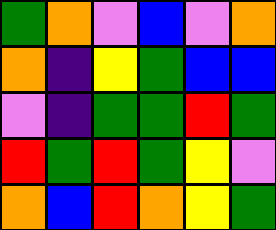[["green", "orange", "violet", "blue", "violet", "orange"], ["orange", "indigo", "yellow", "green", "blue", "blue"], ["violet", "indigo", "green", "green", "red", "green"], ["red", "green", "red", "green", "yellow", "violet"], ["orange", "blue", "red", "orange", "yellow", "green"]]